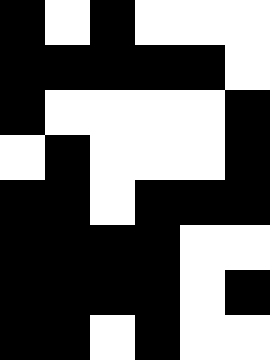[["black", "white", "black", "white", "white", "white"], ["black", "black", "black", "black", "black", "white"], ["black", "white", "white", "white", "white", "black"], ["white", "black", "white", "white", "white", "black"], ["black", "black", "white", "black", "black", "black"], ["black", "black", "black", "black", "white", "white"], ["black", "black", "black", "black", "white", "black"], ["black", "black", "white", "black", "white", "white"]]